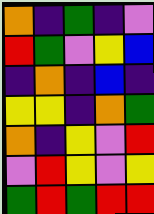[["orange", "indigo", "green", "indigo", "violet"], ["red", "green", "violet", "yellow", "blue"], ["indigo", "orange", "indigo", "blue", "indigo"], ["yellow", "yellow", "indigo", "orange", "green"], ["orange", "indigo", "yellow", "violet", "red"], ["violet", "red", "yellow", "violet", "yellow"], ["green", "red", "green", "red", "red"]]